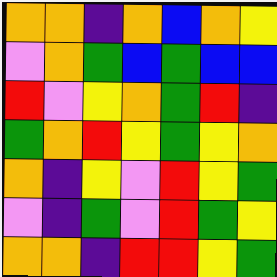[["orange", "orange", "indigo", "orange", "blue", "orange", "yellow"], ["violet", "orange", "green", "blue", "green", "blue", "blue"], ["red", "violet", "yellow", "orange", "green", "red", "indigo"], ["green", "orange", "red", "yellow", "green", "yellow", "orange"], ["orange", "indigo", "yellow", "violet", "red", "yellow", "green"], ["violet", "indigo", "green", "violet", "red", "green", "yellow"], ["orange", "orange", "indigo", "red", "red", "yellow", "green"]]